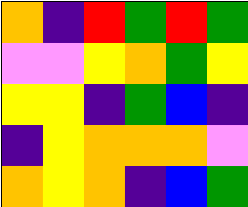[["orange", "indigo", "red", "green", "red", "green"], ["violet", "violet", "yellow", "orange", "green", "yellow"], ["yellow", "yellow", "indigo", "green", "blue", "indigo"], ["indigo", "yellow", "orange", "orange", "orange", "violet"], ["orange", "yellow", "orange", "indigo", "blue", "green"]]